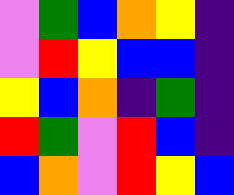[["violet", "green", "blue", "orange", "yellow", "indigo"], ["violet", "red", "yellow", "blue", "blue", "indigo"], ["yellow", "blue", "orange", "indigo", "green", "indigo"], ["red", "green", "violet", "red", "blue", "indigo"], ["blue", "orange", "violet", "red", "yellow", "blue"]]